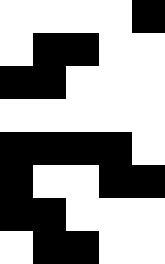[["white", "white", "white", "white", "black"], ["white", "black", "black", "white", "white"], ["black", "black", "white", "white", "white"], ["white", "white", "white", "white", "white"], ["black", "black", "black", "black", "white"], ["black", "white", "white", "black", "black"], ["black", "black", "white", "white", "white"], ["white", "black", "black", "white", "white"]]